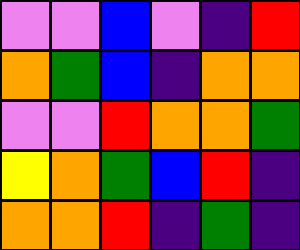[["violet", "violet", "blue", "violet", "indigo", "red"], ["orange", "green", "blue", "indigo", "orange", "orange"], ["violet", "violet", "red", "orange", "orange", "green"], ["yellow", "orange", "green", "blue", "red", "indigo"], ["orange", "orange", "red", "indigo", "green", "indigo"]]